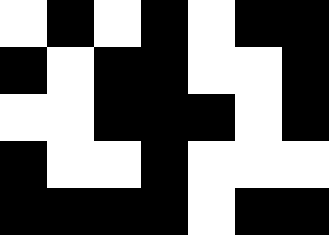[["white", "black", "white", "black", "white", "black", "black"], ["black", "white", "black", "black", "white", "white", "black"], ["white", "white", "black", "black", "black", "white", "black"], ["black", "white", "white", "black", "white", "white", "white"], ["black", "black", "black", "black", "white", "black", "black"]]